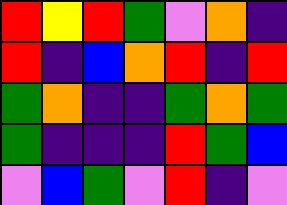[["red", "yellow", "red", "green", "violet", "orange", "indigo"], ["red", "indigo", "blue", "orange", "red", "indigo", "red"], ["green", "orange", "indigo", "indigo", "green", "orange", "green"], ["green", "indigo", "indigo", "indigo", "red", "green", "blue"], ["violet", "blue", "green", "violet", "red", "indigo", "violet"]]